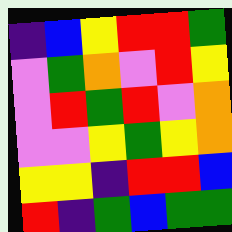[["indigo", "blue", "yellow", "red", "red", "green"], ["violet", "green", "orange", "violet", "red", "yellow"], ["violet", "red", "green", "red", "violet", "orange"], ["violet", "violet", "yellow", "green", "yellow", "orange"], ["yellow", "yellow", "indigo", "red", "red", "blue"], ["red", "indigo", "green", "blue", "green", "green"]]